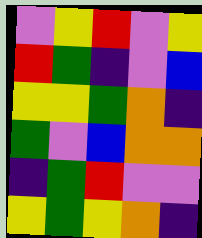[["violet", "yellow", "red", "violet", "yellow"], ["red", "green", "indigo", "violet", "blue"], ["yellow", "yellow", "green", "orange", "indigo"], ["green", "violet", "blue", "orange", "orange"], ["indigo", "green", "red", "violet", "violet"], ["yellow", "green", "yellow", "orange", "indigo"]]